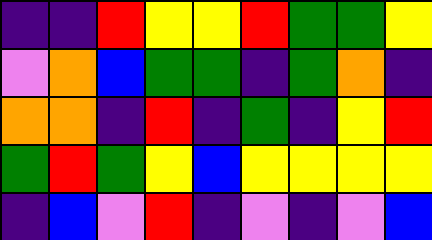[["indigo", "indigo", "red", "yellow", "yellow", "red", "green", "green", "yellow"], ["violet", "orange", "blue", "green", "green", "indigo", "green", "orange", "indigo"], ["orange", "orange", "indigo", "red", "indigo", "green", "indigo", "yellow", "red"], ["green", "red", "green", "yellow", "blue", "yellow", "yellow", "yellow", "yellow"], ["indigo", "blue", "violet", "red", "indigo", "violet", "indigo", "violet", "blue"]]